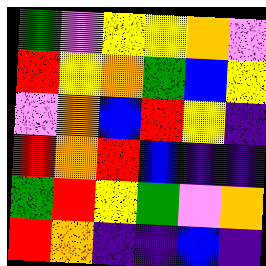[["green", "violet", "yellow", "yellow", "orange", "violet"], ["red", "yellow", "orange", "green", "blue", "yellow"], ["violet", "orange", "blue", "red", "yellow", "indigo"], ["red", "orange", "red", "blue", "indigo", "indigo"], ["green", "red", "yellow", "green", "violet", "orange"], ["red", "orange", "indigo", "indigo", "blue", "indigo"]]